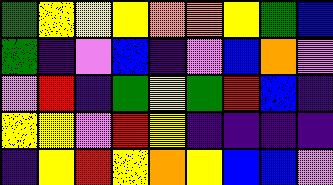[["green", "yellow", "yellow", "yellow", "orange", "orange", "yellow", "green", "blue"], ["green", "indigo", "violet", "blue", "indigo", "violet", "blue", "orange", "violet"], ["violet", "red", "indigo", "green", "yellow", "green", "red", "blue", "indigo"], ["yellow", "yellow", "violet", "red", "yellow", "indigo", "indigo", "indigo", "indigo"], ["indigo", "yellow", "red", "yellow", "orange", "yellow", "blue", "blue", "violet"]]